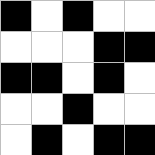[["black", "white", "black", "white", "white"], ["white", "white", "white", "black", "black"], ["black", "black", "white", "black", "white"], ["white", "white", "black", "white", "white"], ["white", "black", "white", "black", "black"]]